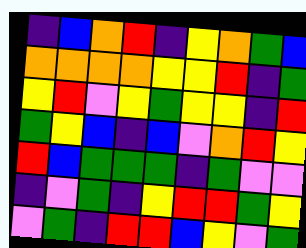[["indigo", "blue", "orange", "red", "indigo", "yellow", "orange", "green", "blue"], ["orange", "orange", "orange", "orange", "yellow", "yellow", "red", "indigo", "green"], ["yellow", "red", "violet", "yellow", "green", "yellow", "yellow", "indigo", "red"], ["green", "yellow", "blue", "indigo", "blue", "violet", "orange", "red", "yellow"], ["red", "blue", "green", "green", "green", "indigo", "green", "violet", "violet"], ["indigo", "violet", "green", "indigo", "yellow", "red", "red", "green", "yellow"], ["violet", "green", "indigo", "red", "red", "blue", "yellow", "violet", "green"]]